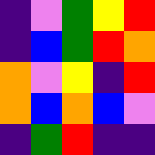[["indigo", "violet", "green", "yellow", "red"], ["indigo", "blue", "green", "red", "orange"], ["orange", "violet", "yellow", "indigo", "red"], ["orange", "blue", "orange", "blue", "violet"], ["indigo", "green", "red", "indigo", "indigo"]]